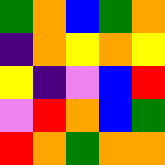[["green", "orange", "blue", "green", "orange"], ["indigo", "orange", "yellow", "orange", "yellow"], ["yellow", "indigo", "violet", "blue", "red"], ["violet", "red", "orange", "blue", "green"], ["red", "orange", "green", "orange", "orange"]]